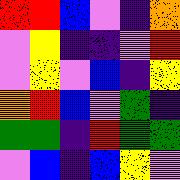[["red", "red", "blue", "violet", "indigo", "orange"], ["violet", "yellow", "indigo", "indigo", "violet", "red"], ["violet", "yellow", "violet", "blue", "indigo", "yellow"], ["orange", "red", "blue", "violet", "green", "indigo"], ["green", "green", "indigo", "red", "green", "green"], ["violet", "blue", "indigo", "blue", "yellow", "violet"]]